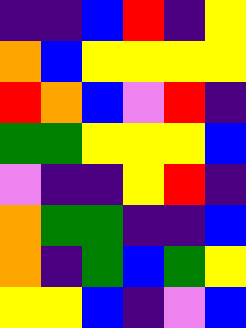[["indigo", "indigo", "blue", "red", "indigo", "yellow"], ["orange", "blue", "yellow", "yellow", "yellow", "yellow"], ["red", "orange", "blue", "violet", "red", "indigo"], ["green", "green", "yellow", "yellow", "yellow", "blue"], ["violet", "indigo", "indigo", "yellow", "red", "indigo"], ["orange", "green", "green", "indigo", "indigo", "blue"], ["orange", "indigo", "green", "blue", "green", "yellow"], ["yellow", "yellow", "blue", "indigo", "violet", "blue"]]